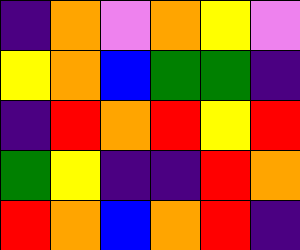[["indigo", "orange", "violet", "orange", "yellow", "violet"], ["yellow", "orange", "blue", "green", "green", "indigo"], ["indigo", "red", "orange", "red", "yellow", "red"], ["green", "yellow", "indigo", "indigo", "red", "orange"], ["red", "orange", "blue", "orange", "red", "indigo"]]